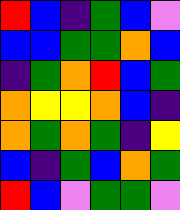[["red", "blue", "indigo", "green", "blue", "violet"], ["blue", "blue", "green", "green", "orange", "blue"], ["indigo", "green", "orange", "red", "blue", "green"], ["orange", "yellow", "yellow", "orange", "blue", "indigo"], ["orange", "green", "orange", "green", "indigo", "yellow"], ["blue", "indigo", "green", "blue", "orange", "green"], ["red", "blue", "violet", "green", "green", "violet"]]